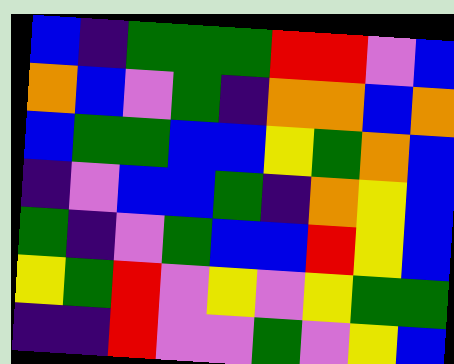[["blue", "indigo", "green", "green", "green", "red", "red", "violet", "blue"], ["orange", "blue", "violet", "green", "indigo", "orange", "orange", "blue", "orange"], ["blue", "green", "green", "blue", "blue", "yellow", "green", "orange", "blue"], ["indigo", "violet", "blue", "blue", "green", "indigo", "orange", "yellow", "blue"], ["green", "indigo", "violet", "green", "blue", "blue", "red", "yellow", "blue"], ["yellow", "green", "red", "violet", "yellow", "violet", "yellow", "green", "green"], ["indigo", "indigo", "red", "violet", "violet", "green", "violet", "yellow", "blue"]]